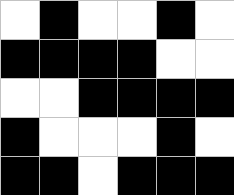[["white", "black", "white", "white", "black", "white"], ["black", "black", "black", "black", "white", "white"], ["white", "white", "black", "black", "black", "black"], ["black", "white", "white", "white", "black", "white"], ["black", "black", "white", "black", "black", "black"]]